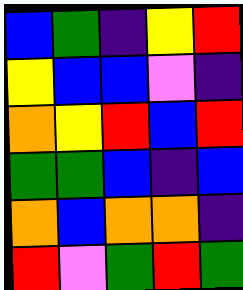[["blue", "green", "indigo", "yellow", "red"], ["yellow", "blue", "blue", "violet", "indigo"], ["orange", "yellow", "red", "blue", "red"], ["green", "green", "blue", "indigo", "blue"], ["orange", "blue", "orange", "orange", "indigo"], ["red", "violet", "green", "red", "green"]]